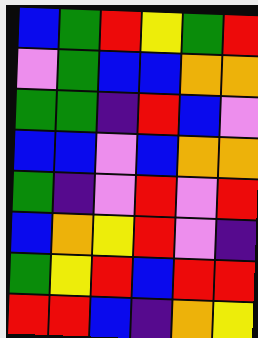[["blue", "green", "red", "yellow", "green", "red"], ["violet", "green", "blue", "blue", "orange", "orange"], ["green", "green", "indigo", "red", "blue", "violet"], ["blue", "blue", "violet", "blue", "orange", "orange"], ["green", "indigo", "violet", "red", "violet", "red"], ["blue", "orange", "yellow", "red", "violet", "indigo"], ["green", "yellow", "red", "blue", "red", "red"], ["red", "red", "blue", "indigo", "orange", "yellow"]]